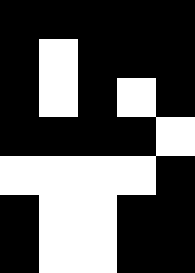[["black", "black", "black", "black", "black"], ["black", "white", "black", "black", "black"], ["black", "white", "black", "white", "black"], ["black", "black", "black", "black", "white"], ["white", "white", "white", "white", "black"], ["black", "white", "white", "black", "black"], ["black", "white", "white", "black", "black"]]